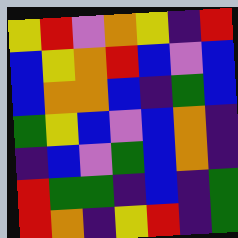[["yellow", "red", "violet", "orange", "yellow", "indigo", "red"], ["blue", "yellow", "orange", "red", "blue", "violet", "blue"], ["blue", "orange", "orange", "blue", "indigo", "green", "blue"], ["green", "yellow", "blue", "violet", "blue", "orange", "indigo"], ["indigo", "blue", "violet", "green", "blue", "orange", "indigo"], ["red", "green", "green", "indigo", "blue", "indigo", "green"], ["red", "orange", "indigo", "yellow", "red", "indigo", "green"]]